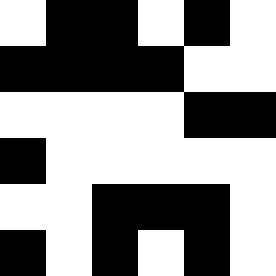[["white", "black", "black", "white", "black", "white"], ["black", "black", "black", "black", "white", "white"], ["white", "white", "white", "white", "black", "black"], ["black", "white", "white", "white", "white", "white"], ["white", "white", "black", "black", "black", "white"], ["black", "white", "black", "white", "black", "white"]]